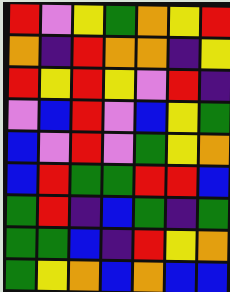[["red", "violet", "yellow", "green", "orange", "yellow", "red"], ["orange", "indigo", "red", "orange", "orange", "indigo", "yellow"], ["red", "yellow", "red", "yellow", "violet", "red", "indigo"], ["violet", "blue", "red", "violet", "blue", "yellow", "green"], ["blue", "violet", "red", "violet", "green", "yellow", "orange"], ["blue", "red", "green", "green", "red", "red", "blue"], ["green", "red", "indigo", "blue", "green", "indigo", "green"], ["green", "green", "blue", "indigo", "red", "yellow", "orange"], ["green", "yellow", "orange", "blue", "orange", "blue", "blue"]]